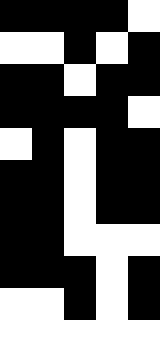[["black", "black", "black", "black", "white"], ["white", "white", "black", "white", "black"], ["black", "black", "white", "black", "black"], ["black", "black", "black", "black", "white"], ["white", "black", "white", "black", "black"], ["black", "black", "white", "black", "black"], ["black", "black", "white", "black", "black"], ["black", "black", "white", "white", "white"], ["black", "black", "black", "white", "black"], ["white", "white", "black", "white", "black"], ["white", "white", "white", "white", "white"]]